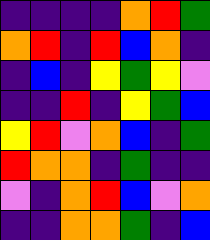[["indigo", "indigo", "indigo", "indigo", "orange", "red", "green"], ["orange", "red", "indigo", "red", "blue", "orange", "indigo"], ["indigo", "blue", "indigo", "yellow", "green", "yellow", "violet"], ["indigo", "indigo", "red", "indigo", "yellow", "green", "blue"], ["yellow", "red", "violet", "orange", "blue", "indigo", "green"], ["red", "orange", "orange", "indigo", "green", "indigo", "indigo"], ["violet", "indigo", "orange", "red", "blue", "violet", "orange"], ["indigo", "indigo", "orange", "orange", "green", "indigo", "blue"]]